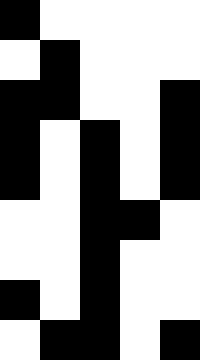[["black", "white", "white", "white", "white"], ["white", "black", "white", "white", "white"], ["black", "black", "white", "white", "black"], ["black", "white", "black", "white", "black"], ["black", "white", "black", "white", "black"], ["white", "white", "black", "black", "white"], ["white", "white", "black", "white", "white"], ["black", "white", "black", "white", "white"], ["white", "black", "black", "white", "black"]]